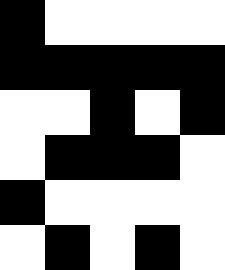[["black", "white", "white", "white", "white"], ["black", "black", "black", "black", "black"], ["white", "white", "black", "white", "black"], ["white", "black", "black", "black", "white"], ["black", "white", "white", "white", "white"], ["white", "black", "white", "black", "white"]]